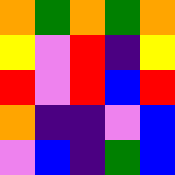[["orange", "green", "orange", "green", "orange"], ["yellow", "violet", "red", "indigo", "yellow"], ["red", "violet", "red", "blue", "red"], ["orange", "indigo", "indigo", "violet", "blue"], ["violet", "blue", "indigo", "green", "blue"]]